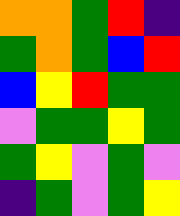[["orange", "orange", "green", "red", "indigo"], ["green", "orange", "green", "blue", "red"], ["blue", "yellow", "red", "green", "green"], ["violet", "green", "green", "yellow", "green"], ["green", "yellow", "violet", "green", "violet"], ["indigo", "green", "violet", "green", "yellow"]]